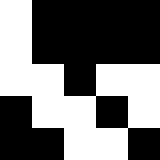[["white", "black", "black", "black", "black"], ["white", "black", "black", "black", "black"], ["white", "white", "black", "white", "white"], ["black", "white", "white", "black", "white"], ["black", "black", "white", "white", "black"]]